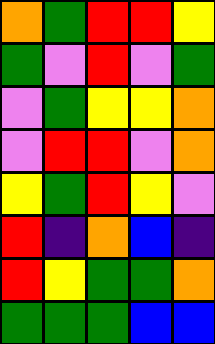[["orange", "green", "red", "red", "yellow"], ["green", "violet", "red", "violet", "green"], ["violet", "green", "yellow", "yellow", "orange"], ["violet", "red", "red", "violet", "orange"], ["yellow", "green", "red", "yellow", "violet"], ["red", "indigo", "orange", "blue", "indigo"], ["red", "yellow", "green", "green", "orange"], ["green", "green", "green", "blue", "blue"]]